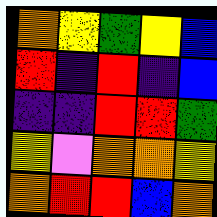[["orange", "yellow", "green", "yellow", "blue"], ["red", "indigo", "red", "indigo", "blue"], ["indigo", "indigo", "red", "red", "green"], ["yellow", "violet", "orange", "orange", "yellow"], ["orange", "red", "red", "blue", "orange"]]